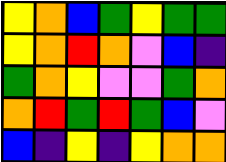[["yellow", "orange", "blue", "green", "yellow", "green", "green"], ["yellow", "orange", "red", "orange", "violet", "blue", "indigo"], ["green", "orange", "yellow", "violet", "violet", "green", "orange"], ["orange", "red", "green", "red", "green", "blue", "violet"], ["blue", "indigo", "yellow", "indigo", "yellow", "orange", "orange"]]